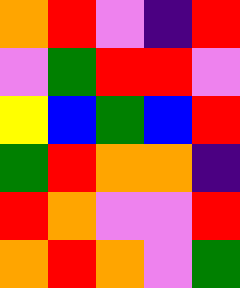[["orange", "red", "violet", "indigo", "red"], ["violet", "green", "red", "red", "violet"], ["yellow", "blue", "green", "blue", "red"], ["green", "red", "orange", "orange", "indigo"], ["red", "orange", "violet", "violet", "red"], ["orange", "red", "orange", "violet", "green"]]